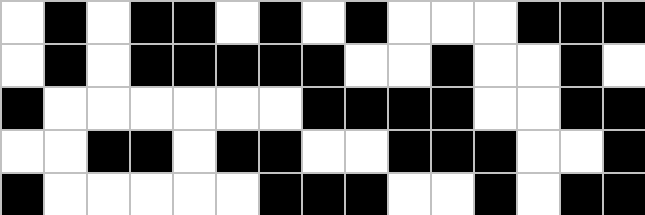[["white", "black", "white", "black", "black", "white", "black", "white", "black", "white", "white", "white", "black", "black", "black"], ["white", "black", "white", "black", "black", "black", "black", "black", "white", "white", "black", "white", "white", "black", "white"], ["black", "white", "white", "white", "white", "white", "white", "black", "black", "black", "black", "white", "white", "black", "black"], ["white", "white", "black", "black", "white", "black", "black", "white", "white", "black", "black", "black", "white", "white", "black"], ["black", "white", "white", "white", "white", "white", "black", "black", "black", "white", "white", "black", "white", "black", "black"]]